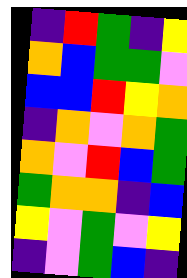[["indigo", "red", "green", "indigo", "yellow"], ["orange", "blue", "green", "green", "violet"], ["blue", "blue", "red", "yellow", "orange"], ["indigo", "orange", "violet", "orange", "green"], ["orange", "violet", "red", "blue", "green"], ["green", "orange", "orange", "indigo", "blue"], ["yellow", "violet", "green", "violet", "yellow"], ["indigo", "violet", "green", "blue", "indigo"]]